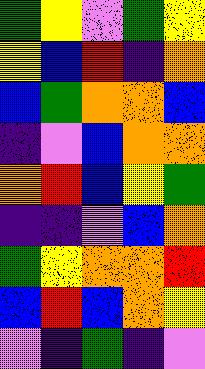[["green", "yellow", "violet", "green", "yellow"], ["yellow", "blue", "red", "indigo", "orange"], ["blue", "green", "orange", "orange", "blue"], ["indigo", "violet", "blue", "orange", "orange"], ["orange", "red", "blue", "yellow", "green"], ["indigo", "indigo", "violet", "blue", "orange"], ["green", "yellow", "orange", "orange", "red"], ["blue", "red", "blue", "orange", "yellow"], ["violet", "indigo", "green", "indigo", "violet"]]